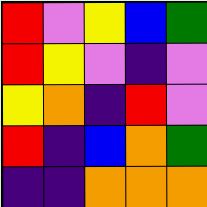[["red", "violet", "yellow", "blue", "green"], ["red", "yellow", "violet", "indigo", "violet"], ["yellow", "orange", "indigo", "red", "violet"], ["red", "indigo", "blue", "orange", "green"], ["indigo", "indigo", "orange", "orange", "orange"]]